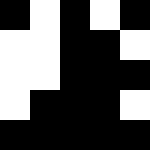[["black", "white", "black", "white", "black"], ["white", "white", "black", "black", "white"], ["white", "white", "black", "black", "black"], ["white", "black", "black", "black", "white"], ["black", "black", "black", "black", "black"]]